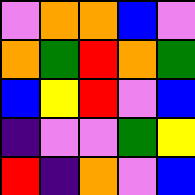[["violet", "orange", "orange", "blue", "violet"], ["orange", "green", "red", "orange", "green"], ["blue", "yellow", "red", "violet", "blue"], ["indigo", "violet", "violet", "green", "yellow"], ["red", "indigo", "orange", "violet", "blue"]]